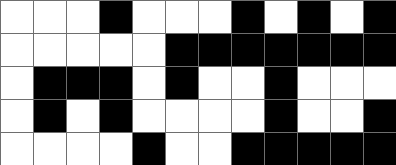[["white", "white", "white", "black", "white", "white", "white", "black", "white", "black", "white", "black"], ["white", "white", "white", "white", "white", "black", "black", "black", "black", "black", "black", "black"], ["white", "black", "black", "black", "white", "black", "white", "white", "black", "white", "white", "white"], ["white", "black", "white", "black", "white", "white", "white", "white", "black", "white", "white", "black"], ["white", "white", "white", "white", "black", "white", "white", "black", "black", "black", "black", "black"]]